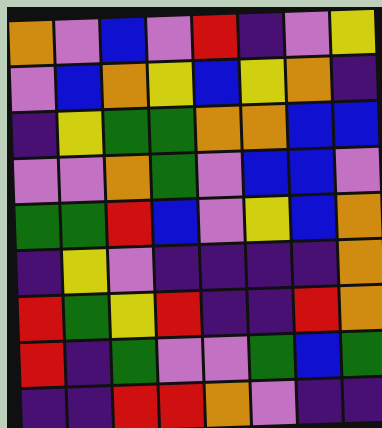[["orange", "violet", "blue", "violet", "red", "indigo", "violet", "yellow"], ["violet", "blue", "orange", "yellow", "blue", "yellow", "orange", "indigo"], ["indigo", "yellow", "green", "green", "orange", "orange", "blue", "blue"], ["violet", "violet", "orange", "green", "violet", "blue", "blue", "violet"], ["green", "green", "red", "blue", "violet", "yellow", "blue", "orange"], ["indigo", "yellow", "violet", "indigo", "indigo", "indigo", "indigo", "orange"], ["red", "green", "yellow", "red", "indigo", "indigo", "red", "orange"], ["red", "indigo", "green", "violet", "violet", "green", "blue", "green"], ["indigo", "indigo", "red", "red", "orange", "violet", "indigo", "indigo"]]